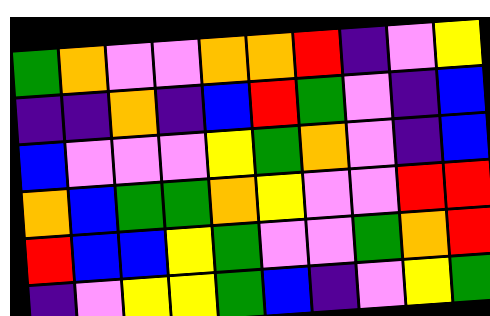[["green", "orange", "violet", "violet", "orange", "orange", "red", "indigo", "violet", "yellow"], ["indigo", "indigo", "orange", "indigo", "blue", "red", "green", "violet", "indigo", "blue"], ["blue", "violet", "violet", "violet", "yellow", "green", "orange", "violet", "indigo", "blue"], ["orange", "blue", "green", "green", "orange", "yellow", "violet", "violet", "red", "red"], ["red", "blue", "blue", "yellow", "green", "violet", "violet", "green", "orange", "red"], ["indigo", "violet", "yellow", "yellow", "green", "blue", "indigo", "violet", "yellow", "green"]]